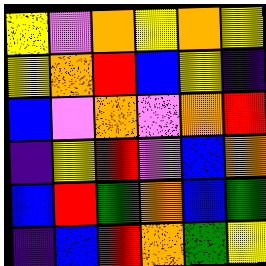[["yellow", "violet", "orange", "yellow", "orange", "yellow"], ["yellow", "orange", "red", "blue", "yellow", "indigo"], ["blue", "violet", "orange", "violet", "orange", "red"], ["indigo", "yellow", "red", "violet", "blue", "orange"], ["blue", "red", "green", "orange", "blue", "green"], ["indigo", "blue", "red", "orange", "green", "yellow"]]